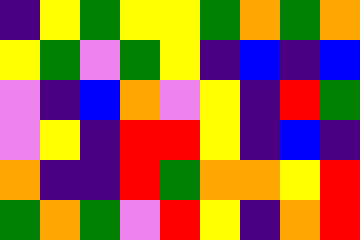[["indigo", "yellow", "green", "yellow", "yellow", "green", "orange", "green", "orange"], ["yellow", "green", "violet", "green", "yellow", "indigo", "blue", "indigo", "blue"], ["violet", "indigo", "blue", "orange", "violet", "yellow", "indigo", "red", "green"], ["violet", "yellow", "indigo", "red", "red", "yellow", "indigo", "blue", "indigo"], ["orange", "indigo", "indigo", "red", "green", "orange", "orange", "yellow", "red"], ["green", "orange", "green", "violet", "red", "yellow", "indigo", "orange", "red"]]